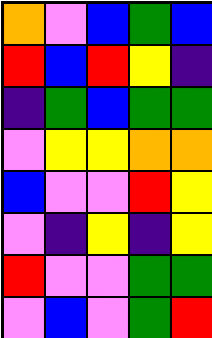[["orange", "violet", "blue", "green", "blue"], ["red", "blue", "red", "yellow", "indigo"], ["indigo", "green", "blue", "green", "green"], ["violet", "yellow", "yellow", "orange", "orange"], ["blue", "violet", "violet", "red", "yellow"], ["violet", "indigo", "yellow", "indigo", "yellow"], ["red", "violet", "violet", "green", "green"], ["violet", "blue", "violet", "green", "red"]]